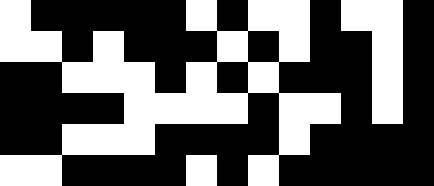[["white", "black", "black", "black", "black", "black", "white", "black", "white", "white", "black", "white", "white", "black"], ["white", "white", "black", "white", "black", "black", "black", "white", "black", "white", "black", "black", "white", "black"], ["black", "black", "white", "white", "white", "black", "white", "black", "white", "black", "black", "black", "white", "black"], ["black", "black", "black", "black", "white", "white", "white", "white", "black", "white", "white", "black", "white", "black"], ["black", "black", "white", "white", "white", "black", "black", "black", "black", "white", "black", "black", "black", "black"], ["white", "white", "black", "black", "black", "black", "white", "black", "white", "black", "black", "black", "black", "black"]]